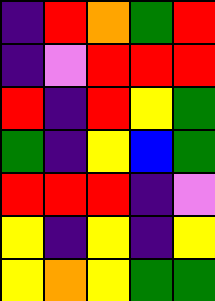[["indigo", "red", "orange", "green", "red"], ["indigo", "violet", "red", "red", "red"], ["red", "indigo", "red", "yellow", "green"], ["green", "indigo", "yellow", "blue", "green"], ["red", "red", "red", "indigo", "violet"], ["yellow", "indigo", "yellow", "indigo", "yellow"], ["yellow", "orange", "yellow", "green", "green"]]